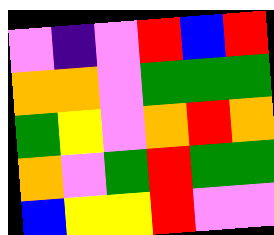[["violet", "indigo", "violet", "red", "blue", "red"], ["orange", "orange", "violet", "green", "green", "green"], ["green", "yellow", "violet", "orange", "red", "orange"], ["orange", "violet", "green", "red", "green", "green"], ["blue", "yellow", "yellow", "red", "violet", "violet"]]